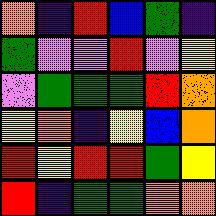[["orange", "indigo", "red", "blue", "green", "indigo"], ["green", "violet", "violet", "red", "violet", "yellow"], ["violet", "green", "green", "green", "red", "orange"], ["yellow", "orange", "indigo", "yellow", "blue", "orange"], ["red", "yellow", "red", "red", "green", "yellow"], ["red", "indigo", "green", "green", "orange", "orange"]]